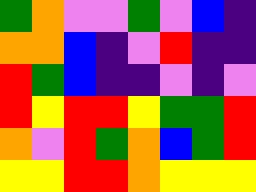[["green", "orange", "violet", "violet", "green", "violet", "blue", "indigo"], ["orange", "orange", "blue", "indigo", "violet", "red", "indigo", "indigo"], ["red", "green", "blue", "indigo", "indigo", "violet", "indigo", "violet"], ["red", "yellow", "red", "red", "yellow", "green", "green", "red"], ["orange", "violet", "red", "green", "orange", "blue", "green", "red"], ["yellow", "yellow", "red", "red", "orange", "yellow", "yellow", "yellow"]]